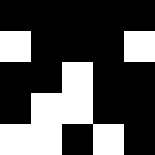[["black", "black", "black", "black", "black"], ["white", "black", "black", "black", "white"], ["black", "black", "white", "black", "black"], ["black", "white", "white", "black", "black"], ["white", "white", "black", "white", "black"]]